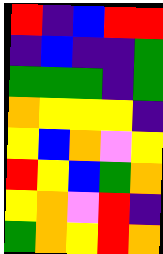[["red", "indigo", "blue", "red", "red"], ["indigo", "blue", "indigo", "indigo", "green"], ["green", "green", "green", "indigo", "green"], ["orange", "yellow", "yellow", "yellow", "indigo"], ["yellow", "blue", "orange", "violet", "yellow"], ["red", "yellow", "blue", "green", "orange"], ["yellow", "orange", "violet", "red", "indigo"], ["green", "orange", "yellow", "red", "orange"]]